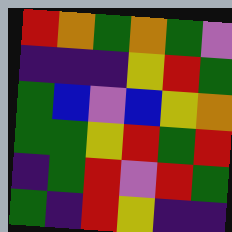[["red", "orange", "green", "orange", "green", "violet"], ["indigo", "indigo", "indigo", "yellow", "red", "green"], ["green", "blue", "violet", "blue", "yellow", "orange"], ["green", "green", "yellow", "red", "green", "red"], ["indigo", "green", "red", "violet", "red", "green"], ["green", "indigo", "red", "yellow", "indigo", "indigo"]]